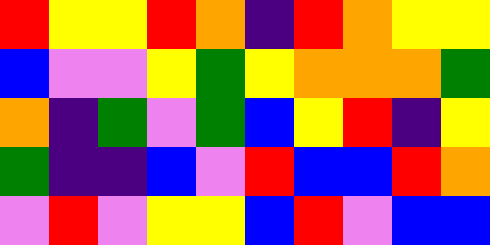[["red", "yellow", "yellow", "red", "orange", "indigo", "red", "orange", "yellow", "yellow"], ["blue", "violet", "violet", "yellow", "green", "yellow", "orange", "orange", "orange", "green"], ["orange", "indigo", "green", "violet", "green", "blue", "yellow", "red", "indigo", "yellow"], ["green", "indigo", "indigo", "blue", "violet", "red", "blue", "blue", "red", "orange"], ["violet", "red", "violet", "yellow", "yellow", "blue", "red", "violet", "blue", "blue"]]